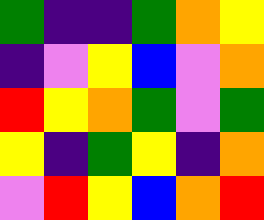[["green", "indigo", "indigo", "green", "orange", "yellow"], ["indigo", "violet", "yellow", "blue", "violet", "orange"], ["red", "yellow", "orange", "green", "violet", "green"], ["yellow", "indigo", "green", "yellow", "indigo", "orange"], ["violet", "red", "yellow", "blue", "orange", "red"]]